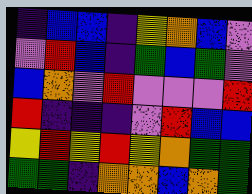[["indigo", "blue", "blue", "indigo", "yellow", "orange", "blue", "violet"], ["violet", "red", "blue", "indigo", "green", "blue", "green", "violet"], ["blue", "orange", "violet", "red", "violet", "violet", "violet", "red"], ["red", "indigo", "indigo", "indigo", "violet", "red", "blue", "blue"], ["yellow", "red", "yellow", "red", "yellow", "orange", "green", "green"], ["green", "green", "indigo", "orange", "orange", "blue", "orange", "green"]]